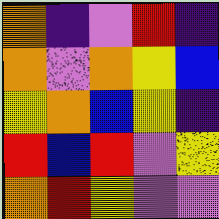[["orange", "indigo", "violet", "red", "indigo"], ["orange", "violet", "orange", "yellow", "blue"], ["yellow", "orange", "blue", "yellow", "indigo"], ["red", "blue", "red", "violet", "yellow"], ["orange", "red", "yellow", "violet", "violet"]]